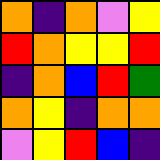[["orange", "indigo", "orange", "violet", "yellow"], ["red", "orange", "yellow", "yellow", "red"], ["indigo", "orange", "blue", "red", "green"], ["orange", "yellow", "indigo", "orange", "orange"], ["violet", "yellow", "red", "blue", "indigo"]]